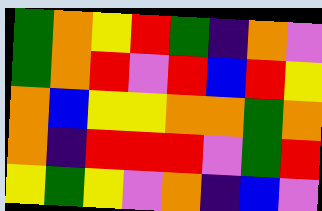[["green", "orange", "yellow", "red", "green", "indigo", "orange", "violet"], ["green", "orange", "red", "violet", "red", "blue", "red", "yellow"], ["orange", "blue", "yellow", "yellow", "orange", "orange", "green", "orange"], ["orange", "indigo", "red", "red", "red", "violet", "green", "red"], ["yellow", "green", "yellow", "violet", "orange", "indigo", "blue", "violet"]]